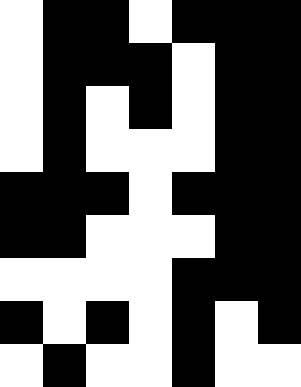[["white", "black", "black", "white", "black", "black", "black"], ["white", "black", "black", "black", "white", "black", "black"], ["white", "black", "white", "black", "white", "black", "black"], ["white", "black", "white", "white", "white", "black", "black"], ["black", "black", "black", "white", "black", "black", "black"], ["black", "black", "white", "white", "white", "black", "black"], ["white", "white", "white", "white", "black", "black", "black"], ["black", "white", "black", "white", "black", "white", "black"], ["white", "black", "white", "white", "black", "white", "white"]]